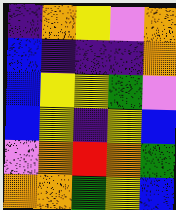[["indigo", "orange", "yellow", "violet", "orange"], ["blue", "indigo", "indigo", "indigo", "orange"], ["blue", "yellow", "yellow", "green", "violet"], ["blue", "yellow", "indigo", "yellow", "blue"], ["violet", "orange", "red", "orange", "green"], ["orange", "orange", "green", "yellow", "blue"]]